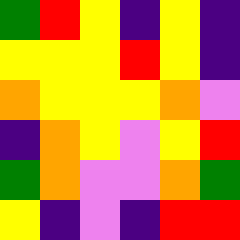[["green", "red", "yellow", "indigo", "yellow", "indigo"], ["yellow", "yellow", "yellow", "red", "yellow", "indigo"], ["orange", "yellow", "yellow", "yellow", "orange", "violet"], ["indigo", "orange", "yellow", "violet", "yellow", "red"], ["green", "orange", "violet", "violet", "orange", "green"], ["yellow", "indigo", "violet", "indigo", "red", "red"]]